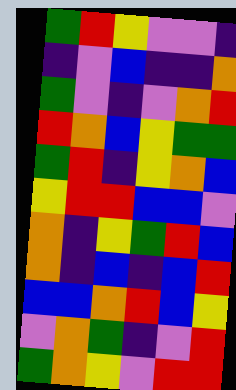[["green", "red", "yellow", "violet", "violet", "indigo"], ["indigo", "violet", "blue", "indigo", "indigo", "orange"], ["green", "violet", "indigo", "violet", "orange", "red"], ["red", "orange", "blue", "yellow", "green", "green"], ["green", "red", "indigo", "yellow", "orange", "blue"], ["yellow", "red", "red", "blue", "blue", "violet"], ["orange", "indigo", "yellow", "green", "red", "blue"], ["orange", "indigo", "blue", "indigo", "blue", "red"], ["blue", "blue", "orange", "red", "blue", "yellow"], ["violet", "orange", "green", "indigo", "violet", "red"], ["green", "orange", "yellow", "violet", "red", "red"]]